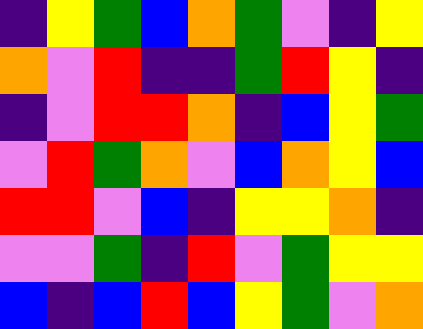[["indigo", "yellow", "green", "blue", "orange", "green", "violet", "indigo", "yellow"], ["orange", "violet", "red", "indigo", "indigo", "green", "red", "yellow", "indigo"], ["indigo", "violet", "red", "red", "orange", "indigo", "blue", "yellow", "green"], ["violet", "red", "green", "orange", "violet", "blue", "orange", "yellow", "blue"], ["red", "red", "violet", "blue", "indigo", "yellow", "yellow", "orange", "indigo"], ["violet", "violet", "green", "indigo", "red", "violet", "green", "yellow", "yellow"], ["blue", "indigo", "blue", "red", "blue", "yellow", "green", "violet", "orange"]]